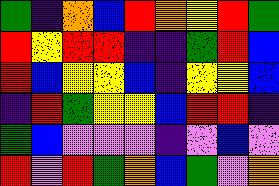[["green", "indigo", "orange", "blue", "red", "orange", "yellow", "red", "green"], ["red", "yellow", "red", "red", "indigo", "indigo", "green", "red", "blue"], ["red", "blue", "yellow", "yellow", "blue", "indigo", "yellow", "yellow", "blue"], ["indigo", "red", "green", "yellow", "yellow", "blue", "red", "red", "indigo"], ["green", "blue", "violet", "violet", "violet", "indigo", "violet", "blue", "violet"], ["red", "violet", "red", "green", "orange", "blue", "green", "violet", "orange"]]